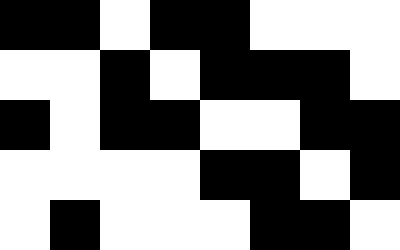[["black", "black", "white", "black", "black", "white", "white", "white"], ["white", "white", "black", "white", "black", "black", "black", "white"], ["black", "white", "black", "black", "white", "white", "black", "black"], ["white", "white", "white", "white", "black", "black", "white", "black"], ["white", "black", "white", "white", "white", "black", "black", "white"]]